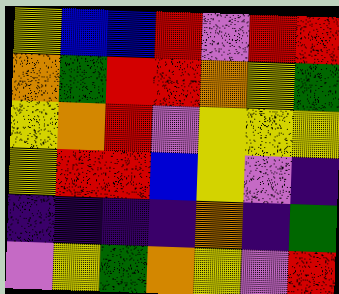[["yellow", "blue", "blue", "red", "violet", "red", "red"], ["orange", "green", "red", "red", "orange", "yellow", "green"], ["yellow", "orange", "red", "violet", "yellow", "yellow", "yellow"], ["yellow", "red", "red", "blue", "yellow", "violet", "indigo"], ["indigo", "indigo", "indigo", "indigo", "orange", "indigo", "green"], ["violet", "yellow", "green", "orange", "yellow", "violet", "red"]]